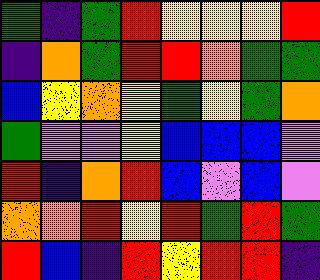[["green", "indigo", "green", "red", "yellow", "yellow", "yellow", "red"], ["indigo", "orange", "green", "red", "red", "orange", "green", "green"], ["blue", "yellow", "orange", "yellow", "green", "yellow", "green", "orange"], ["green", "violet", "violet", "yellow", "blue", "blue", "blue", "violet"], ["red", "indigo", "orange", "red", "blue", "violet", "blue", "violet"], ["orange", "orange", "red", "yellow", "red", "green", "red", "green"], ["red", "blue", "indigo", "red", "yellow", "red", "red", "indigo"]]